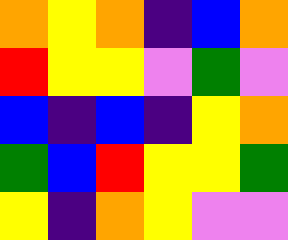[["orange", "yellow", "orange", "indigo", "blue", "orange"], ["red", "yellow", "yellow", "violet", "green", "violet"], ["blue", "indigo", "blue", "indigo", "yellow", "orange"], ["green", "blue", "red", "yellow", "yellow", "green"], ["yellow", "indigo", "orange", "yellow", "violet", "violet"]]